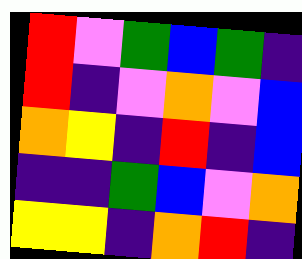[["red", "violet", "green", "blue", "green", "indigo"], ["red", "indigo", "violet", "orange", "violet", "blue"], ["orange", "yellow", "indigo", "red", "indigo", "blue"], ["indigo", "indigo", "green", "blue", "violet", "orange"], ["yellow", "yellow", "indigo", "orange", "red", "indigo"]]